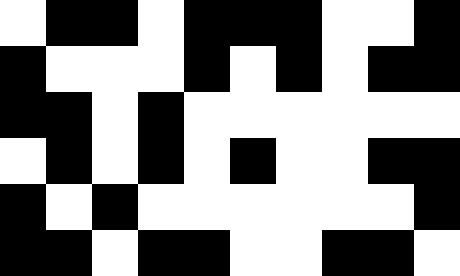[["white", "black", "black", "white", "black", "black", "black", "white", "white", "black"], ["black", "white", "white", "white", "black", "white", "black", "white", "black", "black"], ["black", "black", "white", "black", "white", "white", "white", "white", "white", "white"], ["white", "black", "white", "black", "white", "black", "white", "white", "black", "black"], ["black", "white", "black", "white", "white", "white", "white", "white", "white", "black"], ["black", "black", "white", "black", "black", "white", "white", "black", "black", "white"]]